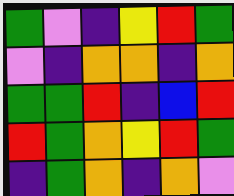[["green", "violet", "indigo", "yellow", "red", "green"], ["violet", "indigo", "orange", "orange", "indigo", "orange"], ["green", "green", "red", "indigo", "blue", "red"], ["red", "green", "orange", "yellow", "red", "green"], ["indigo", "green", "orange", "indigo", "orange", "violet"]]